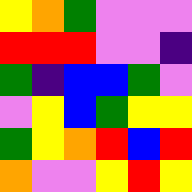[["yellow", "orange", "green", "violet", "violet", "violet"], ["red", "red", "red", "violet", "violet", "indigo"], ["green", "indigo", "blue", "blue", "green", "violet"], ["violet", "yellow", "blue", "green", "yellow", "yellow"], ["green", "yellow", "orange", "red", "blue", "red"], ["orange", "violet", "violet", "yellow", "red", "yellow"]]